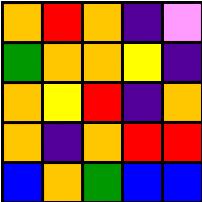[["orange", "red", "orange", "indigo", "violet"], ["green", "orange", "orange", "yellow", "indigo"], ["orange", "yellow", "red", "indigo", "orange"], ["orange", "indigo", "orange", "red", "red"], ["blue", "orange", "green", "blue", "blue"]]